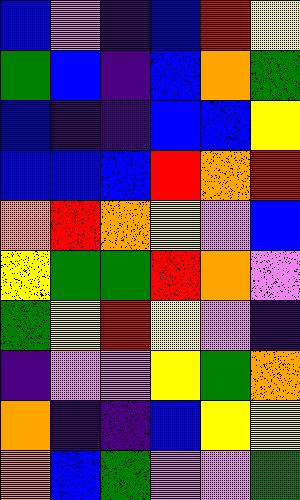[["blue", "violet", "indigo", "blue", "red", "yellow"], ["green", "blue", "indigo", "blue", "orange", "green"], ["blue", "indigo", "indigo", "blue", "blue", "yellow"], ["blue", "blue", "blue", "red", "orange", "red"], ["orange", "red", "orange", "yellow", "violet", "blue"], ["yellow", "green", "green", "red", "orange", "violet"], ["green", "yellow", "red", "yellow", "violet", "indigo"], ["indigo", "violet", "violet", "yellow", "green", "orange"], ["orange", "indigo", "indigo", "blue", "yellow", "yellow"], ["orange", "blue", "green", "violet", "violet", "green"]]